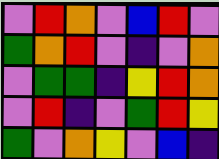[["violet", "red", "orange", "violet", "blue", "red", "violet"], ["green", "orange", "red", "violet", "indigo", "violet", "orange"], ["violet", "green", "green", "indigo", "yellow", "red", "orange"], ["violet", "red", "indigo", "violet", "green", "red", "yellow"], ["green", "violet", "orange", "yellow", "violet", "blue", "indigo"]]